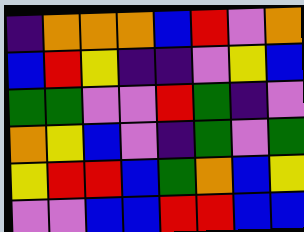[["indigo", "orange", "orange", "orange", "blue", "red", "violet", "orange"], ["blue", "red", "yellow", "indigo", "indigo", "violet", "yellow", "blue"], ["green", "green", "violet", "violet", "red", "green", "indigo", "violet"], ["orange", "yellow", "blue", "violet", "indigo", "green", "violet", "green"], ["yellow", "red", "red", "blue", "green", "orange", "blue", "yellow"], ["violet", "violet", "blue", "blue", "red", "red", "blue", "blue"]]